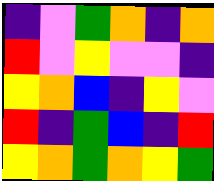[["indigo", "violet", "green", "orange", "indigo", "orange"], ["red", "violet", "yellow", "violet", "violet", "indigo"], ["yellow", "orange", "blue", "indigo", "yellow", "violet"], ["red", "indigo", "green", "blue", "indigo", "red"], ["yellow", "orange", "green", "orange", "yellow", "green"]]